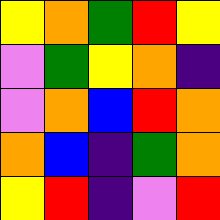[["yellow", "orange", "green", "red", "yellow"], ["violet", "green", "yellow", "orange", "indigo"], ["violet", "orange", "blue", "red", "orange"], ["orange", "blue", "indigo", "green", "orange"], ["yellow", "red", "indigo", "violet", "red"]]